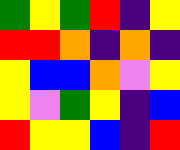[["green", "yellow", "green", "red", "indigo", "yellow"], ["red", "red", "orange", "indigo", "orange", "indigo"], ["yellow", "blue", "blue", "orange", "violet", "yellow"], ["yellow", "violet", "green", "yellow", "indigo", "blue"], ["red", "yellow", "yellow", "blue", "indigo", "red"]]